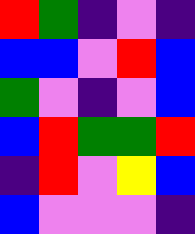[["red", "green", "indigo", "violet", "indigo"], ["blue", "blue", "violet", "red", "blue"], ["green", "violet", "indigo", "violet", "blue"], ["blue", "red", "green", "green", "red"], ["indigo", "red", "violet", "yellow", "blue"], ["blue", "violet", "violet", "violet", "indigo"]]